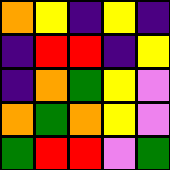[["orange", "yellow", "indigo", "yellow", "indigo"], ["indigo", "red", "red", "indigo", "yellow"], ["indigo", "orange", "green", "yellow", "violet"], ["orange", "green", "orange", "yellow", "violet"], ["green", "red", "red", "violet", "green"]]